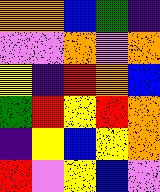[["orange", "orange", "blue", "green", "indigo"], ["violet", "violet", "orange", "violet", "orange"], ["yellow", "indigo", "red", "orange", "blue"], ["green", "red", "yellow", "red", "orange"], ["indigo", "yellow", "blue", "yellow", "orange"], ["red", "violet", "yellow", "blue", "violet"]]